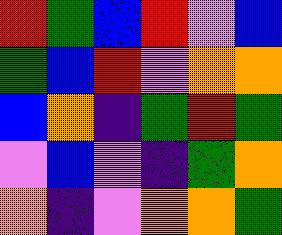[["red", "green", "blue", "red", "violet", "blue"], ["green", "blue", "red", "violet", "orange", "orange"], ["blue", "orange", "indigo", "green", "red", "green"], ["violet", "blue", "violet", "indigo", "green", "orange"], ["orange", "indigo", "violet", "orange", "orange", "green"]]